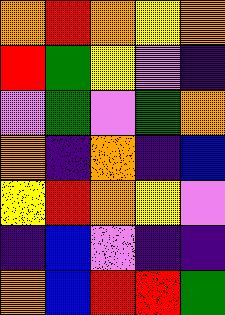[["orange", "red", "orange", "yellow", "orange"], ["red", "green", "yellow", "violet", "indigo"], ["violet", "green", "violet", "green", "orange"], ["orange", "indigo", "orange", "indigo", "blue"], ["yellow", "red", "orange", "yellow", "violet"], ["indigo", "blue", "violet", "indigo", "indigo"], ["orange", "blue", "red", "red", "green"]]